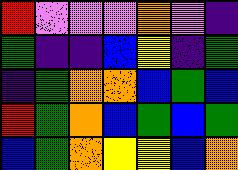[["red", "violet", "violet", "violet", "orange", "violet", "indigo"], ["green", "indigo", "indigo", "blue", "yellow", "indigo", "green"], ["indigo", "green", "orange", "orange", "blue", "green", "blue"], ["red", "green", "orange", "blue", "green", "blue", "green"], ["blue", "green", "orange", "yellow", "yellow", "blue", "orange"]]